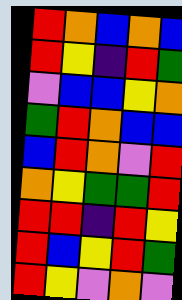[["red", "orange", "blue", "orange", "blue"], ["red", "yellow", "indigo", "red", "green"], ["violet", "blue", "blue", "yellow", "orange"], ["green", "red", "orange", "blue", "blue"], ["blue", "red", "orange", "violet", "red"], ["orange", "yellow", "green", "green", "red"], ["red", "red", "indigo", "red", "yellow"], ["red", "blue", "yellow", "red", "green"], ["red", "yellow", "violet", "orange", "violet"]]